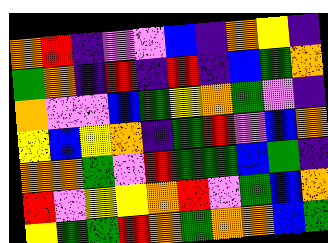[["orange", "red", "indigo", "violet", "violet", "blue", "indigo", "orange", "yellow", "indigo"], ["green", "orange", "indigo", "red", "indigo", "red", "indigo", "blue", "green", "orange"], ["orange", "violet", "violet", "blue", "green", "yellow", "orange", "green", "violet", "indigo"], ["yellow", "blue", "yellow", "orange", "indigo", "green", "red", "violet", "blue", "orange"], ["orange", "orange", "green", "violet", "red", "green", "green", "blue", "green", "indigo"], ["red", "violet", "yellow", "yellow", "orange", "red", "violet", "green", "blue", "orange"], ["yellow", "green", "green", "red", "orange", "green", "orange", "orange", "blue", "green"]]